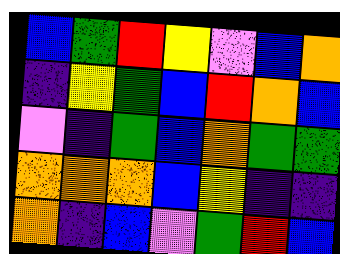[["blue", "green", "red", "yellow", "violet", "blue", "orange"], ["indigo", "yellow", "green", "blue", "red", "orange", "blue"], ["violet", "indigo", "green", "blue", "orange", "green", "green"], ["orange", "orange", "orange", "blue", "yellow", "indigo", "indigo"], ["orange", "indigo", "blue", "violet", "green", "red", "blue"]]